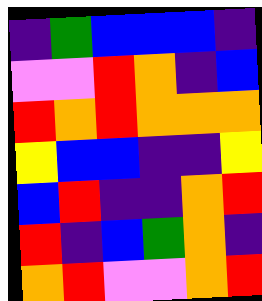[["indigo", "green", "blue", "blue", "blue", "indigo"], ["violet", "violet", "red", "orange", "indigo", "blue"], ["red", "orange", "red", "orange", "orange", "orange"], ["yellow", "blue", "blue", "indigo", "indigo", "yellow"], ["blue", "red", "indigo", "indigo", "orange", "red"], ["red", "indigo", "blue", "green", "orange", "indigo"], ["orange", "red", "violet", "violet", "orange", "red"]]